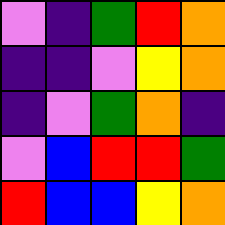[["violet", "indigo", "green", "red", "orange"], ["indigo", "indigo", "violet", "yellow", "orange"], ["indigo", "violet", "green", "orange", "indigo"], ["violet", "blue", "red", "red", "green"], ["red", "blue", "blue", "yellow", "orange"]]